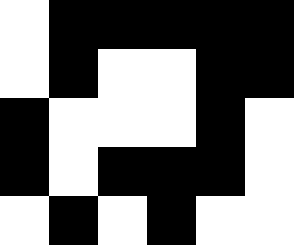[["white", "black", "black", "black", "black", "black"], ["white", "black", "white", "white", "black", "black"], ["black", "white", "white", "white", "black", "white"], ["black", "white", "black", "black", "black", "white"], ["white", "black", "white", "black", "white", "white"]]